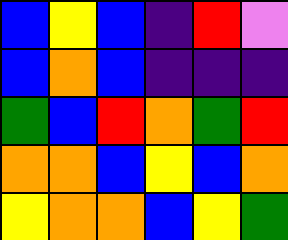[["blue", "yellow", "blue", "indigo", "red", "violet"], ["blue", "orange", "blue", "indigo", "indigo", "indigo"], ["green", "blue", "red", "orange", "green", "red"], ["orange", "orange", "blue", "yellow", "blue", "orange"], ["yellow", "orange", "orange", "blue", "yellow", "green"]]